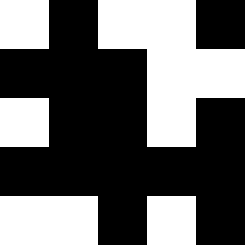[["white", "black", "white", "white", "black"], ["black", "black", "black", "white", "white"], ["white", "black", "black", "white", "black"], ["black", "black", "black", "black", "black"], ["white", "white", "black", "white", "black"]]